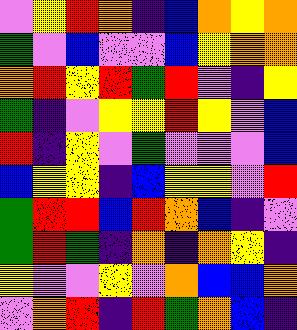[["violet", "yellow", "red", "orange", "indigo", "blue", "orange", "yellow", "orange"], ["green", "violet", "blue", "violet", "violet", "blue", "yellow", "orange", "orange"], ["orange", "red", "yellow", "red", "green", "red", "violet", "indigo", "yellow"], ["green", "indigo", "violet", "yellow", "yellow", "red", "yellow", "violet", "blue"], ["red", "indigo", "yellow", "violet", "green", "violet", "violet", "violet", "blue"], ["blue", "yellow", "yellow", "indigo", "blue", "yellow", "yellow", "violet", "red"], ["green", "red", "red", "blue", "red", "orange", "blue", "indigo", "violet"], ["green", "red", "green", "indigo", "orange", "indigo", "orange", "yellow", "indigo"], ["yellow", "violet", "violet", "yellow", "violet", "orange", "blue", "blue", "orange"], ["violet", "orange", "red", "indigo", "red", "green", "orange", "blue", "indigo"]]